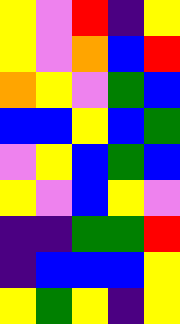[["yellow", "violet", "red", "indigo", "yellow"], ["yellow", "violet", "orange", "blue", "red"], ["orange", "yellow", "violet", "green", "blue"], ["blue", "blue", "yellow", "blue", "green"], ["violet", "yellow", "blue", "green", "blue"], ["yellow", "violet", "blue", "yellow", "violet"], ["indigo", "indigo", "green", "green", "red"], ["indigo", "blue", "blue", "blue", "yellow"], ["yellow", "green", "yellow", "indigo", "yellow"]]